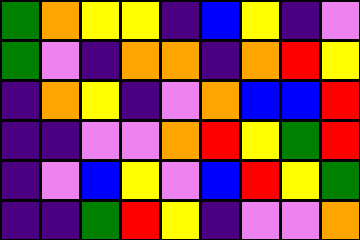[["green", "orange", "yellow", "yellow", "indigo", "blue", "yellow", "indigo", "violet"], ["green", "violet", "indigo", "orange", "orange", "indigo", "orange", "red", "yellow"], ["indigo", "orange", "yellow", "indigo", "violet", "orange", "blue", "blue", "red"], ["indigo", "indigo", "violet", "violet", "orange", "red", "yellow", "green", "red"], ["indigo", "violet", "blue", "yellow", "violet", "blue", "red", "yellow", "green"], ["indigo", "indigo", "green", "red", "yellow", "indigo", "violet", "violet", "orange"]]